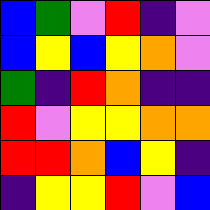[["blue", "green", "violet", "red", "indigo", "violet"], ["blue", "yellow", "blue", "yellow", "orange", "violet"], ["green", "indigo", "red", "orange", "indigo", "indigo"], ["red", "violet", "yellow", "yellow", "orange", "orange"], ["red", "red", "orange", "blue", "yellow", "indigo"], ["indigo", "yellow", "yellow", "red", "violet", "blue"]]